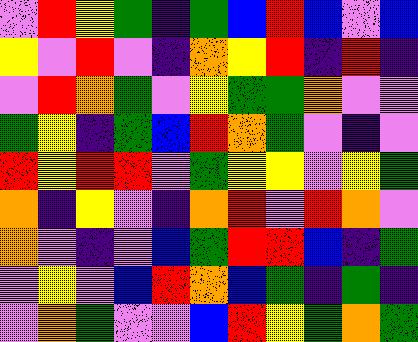[["violet", "red", "yellow", "green", "indigo", "green", "blue", "red", "blue", "violet", "blue"], ["yellow", "violet", "red", "violet", "indigo", "orange", "yellow", "red", "indigo", "red", "indigo"], ["violet", "red", "orange", "green", "violet", "yellow", "green", "green", "orange", "violet", "violet"], ["green", "yellow", "indigo", "green", "blue", "red", "orange", "green", "violet", "indigo", "violet"], ["red", "yellow", "red", "red", "violet", "green", "yellow", "yellow", "violet", "yellow", "green"], ["orange", "indigo", "yellow", "violet", "indigo", "orange", "red", "violet", "red", "orange", "violet"], ["orange", "violet", "indigo", "violet", "blue", "green", "red", "red", "blue", "indigo", "green"], ["violet", "yellow", "violet", "blue", "red", "orange", "blue", "green", "indigo", "green", "indigo"], ["violet", "orange", "green", "violet", "violet", "blue", "red", "yellow", "green", "orange", "green"]]